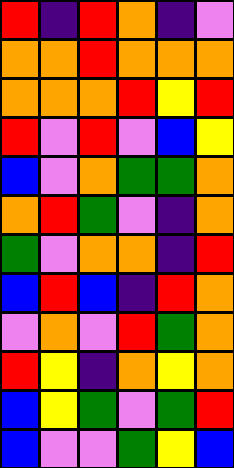[["red", "indigo", "red", "orange", "indigo", "violet"], ["orange", "orange", "red", "orange", "orange", "orange"], ["orange", "orange", "orange", "red", "yellow", "red"], ["red", "violet", "red", "violet", "blue", "yellow"], ["blue", "violet", "orange", "green", "green", "orange"], ["orange", "red", "green", "violet", "indigo", "orange"], ["green", "violet", "orange", "orange", "indigo", "red"], ["blue", "red", "blue", "indigo", "red", "orange"], ["violet", "orange", "violet", "red", "green", "orange"], ["red", "yellow", "indigo", "orange", "yellow", "orange"], ["blue", "yellow", "green", "violet", "green", "red"], ["blue", "violet", "violet", "green", "yellow", "blue"]]